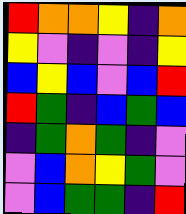[["red", "orange", "orange", "yellow", "indigo", "orange"], ["yellow", "violet", "indigo", "violet", "indigo", "yellow"], ["blue", "yellow", "blue", "violet", "blue", "red"], ["red", "green", "indigo", "blue", "green", "blue"], ["indigo", "green", "orange", "green", "indigo", "violet"], ["violet", "blue", "orange", "yellow", "green", "violet"], ["violet", "blue", "green", "green", "indigo", "red"]]